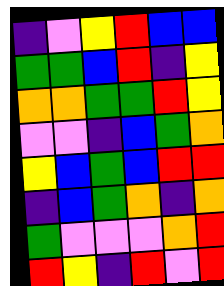[["indigo", "violet", "yellow", "red", "blue", "blue"], ["green", "green", "blue", "red", "indigo", "yellow"], ["orange", "orange", "green", "green", "red", "yellow"], ["violet", "violet", "indigo", "blue", "green", "orange"], ["yellow", "blue", "green", "blue", "red", "red"], ["indigo", "blue", "green", "orange", "indigo", "orange"], ["green", "violet", "violet", "violet", "orange", "red"], ["red", "yellow", "indigo", "red", "violet", "red"]]